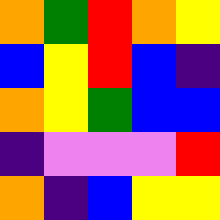[["orange", "green", "red", "orange", "yellow"], ["blue", "yellow", "red", "blue", "indigo"], ["orange", "yellow", "green", "blue", "blue"], ["indigo", "violet", "violet", "violet", "red"], ["orange", "indigo", "blue", "yellow", "yellow"]]